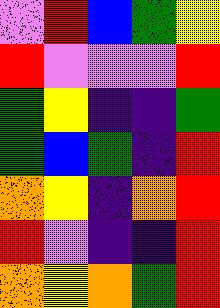[["violet", "red", "blue", "green", "yellow"], ["red", "violet", "violet", "violet", "red"], ["green", "yellow", "indigo", "indigo", "green"], ["green", "blue", "green", "indigo", "red"], ["orange", "yellow", "indigo", "orange", "red"], ["red", "violet", "indigo", "indigo", "red"], ["orange", "yellow", "orange", "green", "red"]]